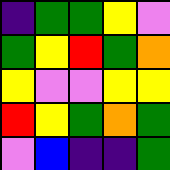[["indigo", "green", "green", "yellow", "violet"], ["green", "yellow", "red", "green", "orange"], ["yellow", "violet", "violet", "yellow", "yellow"], ["red", "yellow", "green", "orange", "green"], ["violet", "blue", "indigo", "indigo", "green"]]